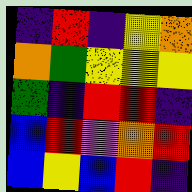[["indigo", "red", "indigo", "yellow", "orange"], ["orange", "green", "yellow", "yellow", "yellow"], ["green", "indigo", "red", "red", "indigo"], ["blue", "red", "violet", "orange", "red"], ["blue", "yellow", "blue", "red", "indigo"]]